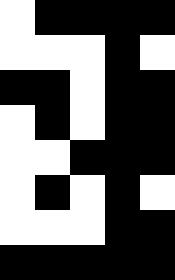[["white", "black", "black", "black", "black"], ["white", "white", "white", "black", "white"], ["black", "black", "white", "black", "black"], ["white", "black", "white", "black", "black"], ["white", "white", "black", "black", "black"], ["white", "black", "white", "black", "white"], ["white", "white", "white", "black", "black"], ["black", "black", "black", "black", "black"]]